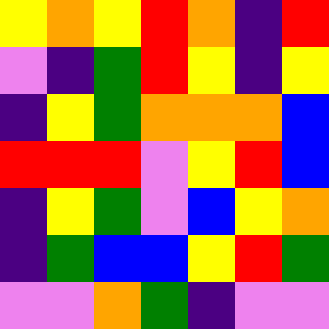[["yellow", "orange", "yellow", "red", "orange", "indigo", "red"], ["violet", "indigo", "green", "red", "yellow", "indigo", "yellow"], ["indigo", "yellow", "green", "orange", "orange", "orange", "blue"], ["red", "red", "red", "violet", "yellow", "red", "blue"], ["indigo", "yellow", "green", "violet", "blue", "yellow", "orange"], ["indigo", "green", "blue", "blue", "yellow", "red", "green"], ["violet", "violet", "orange", "green", "indigo", "violet", "violet"]]